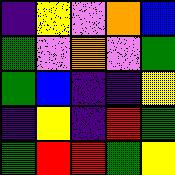[["indigo", "yellow", "violet", "orange", "blue"], ["green", "violet", "orange", "violet", "green"], ["green", "blue", "indigo", "indigo", "yellow"], ["indigo", "yellow", "indigo", "red", "green"], ["green", "red", "red", "green", "yellow"]]